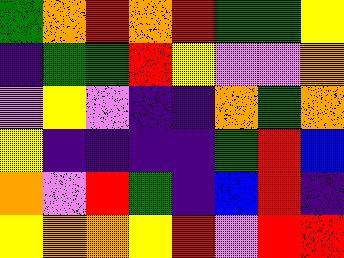[["green", "orange", "red", "orange", "red", "green", "green", "yellow"], ["indigo", "green", "green", "red", "yellow", "violet", "violet", "orange"], ["violet", "yellow", "violet", "indigo", "indigo", "orange", "green", "orange"], ["yellow", "indigo", "indigo", "indigo", "indigo", "green", "red", "blue"], ["orange", "violet", "red", "green", "indigo", "blue", "red", "indigo"], ["yellow", "orange", "orange", "yellow", "red", "violet", "red", "red"]]